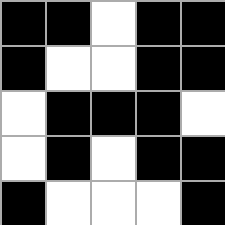[["black", "black", "white", "black", "black"], ["black", "white", "white", "black", "black"], ["white", "black", "black", "black", "white"], ["white", "black", "white", "black", "black"], ["black", "white", "white", "white", "black"]]